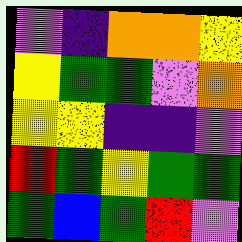[["violet", "indigo", "orange", "orange", "yellow"], ["yellow", "green", "green", "violet", "orange"], ["yellow", "yellow", "indigo", "indigo", "violet"], ["red", "green", "yellow", "green", "green"], ["green", "blue", "green", "red", "violet"]]